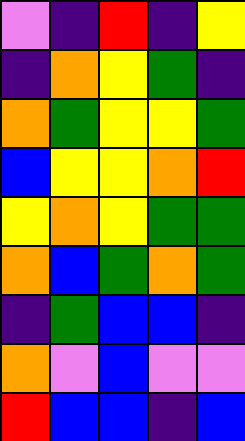[["violet", "indigo", "red", "indigo", "yellow"], ["indigo", "orange", "yellow", "green", "indigo"], ["orange", "green", "yellow", "yellow", "green"], ["blue", "yellow", "yellow", "orange", "red"], ["yellow", "orange", "yellow", "green", "green"], ["orange", "blue", "green", "orange", "green"], ["indigo", "green", "blue", "blue", "indigo"], ["orange", "violet", "blue", "violet", "violet"], ["red", "blue", "blue", "indigo", "blue"]]